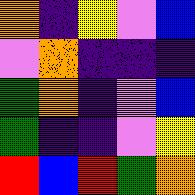[["orange", "indigo", "yellow", "violet", "blue"], ["violet", "orange", "indigo", "indigo", "indigo"], ["green", "orange", "indigo", "violet", "blue"], ["green", "indigo", "indigo", "violet", "yellow"], ["red", "blue", "red", "green", "orange"]]